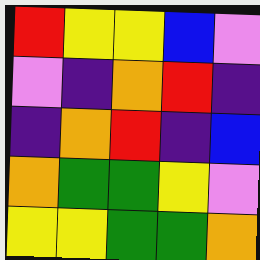[["red", "yellow", "yellow", "blue", "violet"], ["violet", "indigo", "orange", "red", "indigo"], ["indigo", "orange", "red", "indigo", "blue"], ["orange", "green", "green", "yellow", "violet"], ["yellow", "yellow", "green", "green", "orange"]]